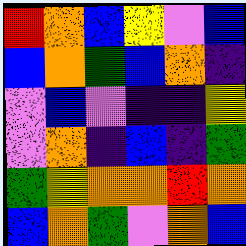[["red", "orange", "blue", "yellow", "violet", "blue"], ["blue", "orange", "green", "blue", "orange", "indigo"], ["violet", "blue", "violet", "indigo", "indigo", "yellow"], ["violet", "orange", "indigo", "blue", "indigo", "green"], ["green", "yellow", "orange", "orange", "red", "orange"], ["blue", "orange", "green", "violet", "orange", "blue"]]